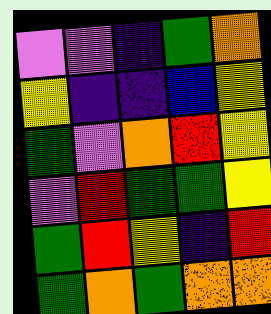[["violet", "violet", "indigo", "green", "orange"], ["yellow", "indigo", "indigo", "blue", "yellow"], ["green", "violet", "orange", "red", "yellow"], ["violet", "red", "green", "green", "yellow"], ["green", "red", "yellow", "indigo", "red"], ["green", "orange", "green", "orange", "orange"]]